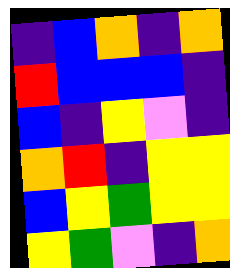[["indigo", "blue", "orange", "indigo", "orange"], ["red", "blue", "blue", "blue", "indigo"], ["blue", "indigo", "yellow", "violet", "indigo"], ["orange", "red", "indigo", "yellow", "yellow"], ["blue", "yellow", "green", "yellow", "yellow"], ["yellow", "green", "violet", "indigo", "orange"]]